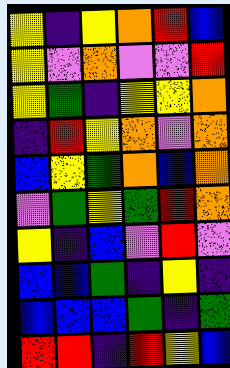[["yellow", "indigo", "yellow", "orange", "red", "blue"], ["yellow", "violet", "orange", "violet", "violet", "red"], ["yellow", "green", "indigo", "yellow", "yellow", "orange"], ["indigo", "red", "yellow", "orange", "violet", "orange"], ["blue", "yellow", "green", "orange", "blue", "orange"], ["violet", "green", "yellow", "green", "red", "orange"], ["yellow", "indigo", "blue", "violet", "red", "violet"], ["blue", "blue", "green", "indigo", "yellow", "indigo"], ["blue", "blue", "blue", "green", "indigo", "green"], ["red", "red", "indigo", "red", "yellow", "blue"]]